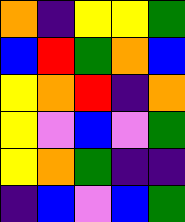[["orange", "indigo", "yellow", "yellow", "green"], ["blue", "red", "green", "orange", "blue"], ["yellow", "orange", "red", "indigo", "orange"], ["yellow", "violet", "blue", "violet", "green"], ["yellow", "orange", "green", "indigo", "indigo"], ["indigo", "blue", "violet", "blue", "green"]]